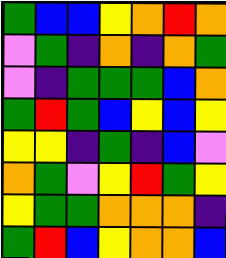[["green", "blue", "blue", "yellow", "orange", "red", "orange"], ["violet", "green", "indigo", "orange", "indigo", "orange", "green"], ["violet", "indigo", "green", "green", "green", "blue", "orange"], ["green", "red", "green", "blue", "yellow", "blue", "yellow"], ["yellow", "yellow", "indigo", "green", "indigo", "blue", "violet"], ["orange", "green", "violet", "yellow", "red", "green", "yellow"], ["yellow", "green", "green", "orange", "orange", "orange", "indigo"], ["green", "red", "blue", "yellow", "orange", "orange", "blue"]]